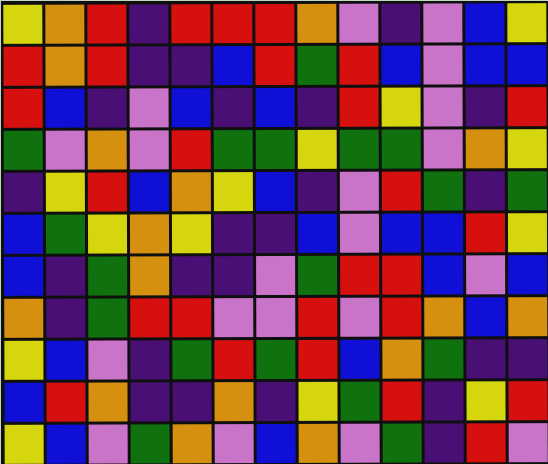[["yellow", "orange", "red", "indigo", "red", "red", "red", "orange", "violet", "indigo", "violet", "blue", "yellow"], ["red", "orange", "red", "indigo", "indigo", "blue", "red", "green", "red", "blue", "violet", "blue", "blue"], ["red", "blue", "indigo", "violet", "blue", "indigo", "blue", "indigo", "red", "yellow", "violet", "indigo", "red"], ["green", "violet", "orange", "violet", "red", "green", "green", "yellow", "green", "green", "violet", "orange", "yellow"], ["indigo", "yellow", "red", "blue", "orange", "yellow", "blue", "indigo", "violet", "red", "green", "indigo", "green"], ["blue", "green", "yellow", "orange", "yellow", "indigo", "indigo", "blue", "violet", "blue", "blue", "red", "yellow"], ["blue", "indigo", "green", "orange", "indigo", "indigo", "violet", "green", "red", "red", "blue", "violet", "blue"], ["orange", "indigo", "green", "red", "red", "violet", "violet", "red", "violet", "red", "orange", "blue", "orange"], ["yellow", "blue", "violet", "indigo", "green", "red", "green", "red", "blue", "orange", "green", "indigo", "indigo"], ["blue", "red", "orange", "indigo", "indigo", "orange", "indigo", "yellow", "green", "red", "indigo", "yellow", "red"], ["yellow", "blue", "violet", "green", "orange", "violet", "blue", "orange", "violet", "green", "indigo", "red", "violet"]]